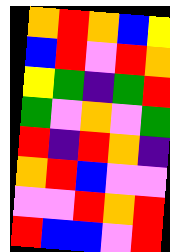[["orange", "red", "orange", "blue", "yellow"], ["blue", "red", "violet", "red", "orange"], ["yellow", "green", "indigo", "green", "red"], ["green", "violet", "orange", "violet", "green"], ["red", "indigo", "red", "orange", "indigo"], ["orange", "red", "blue", "violet", "violet"], ["violet", "violet", "red", "orange", "red"], ["red", "blue", "blue", "violet", "red"]]